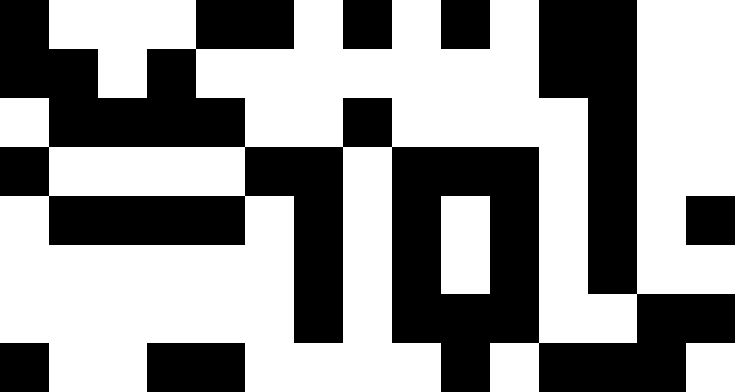[["black", "white", "white", "white", "black", "black", "white", "black", "white", "black", "white", "black", "black", "white", "white"], ["black", "black", "white", "black", "white", "white", "white", "white", "white", "white", "white", "black", "black", "white", "white"], ["white", "black", "black", "black", "black", "white", "white", "black", "white", "white", "white", "white", "black", "white", "white"], ["black", "white", "white", "white", "white", "black", "black", "white", "black", "black", "black", "white", "black", "white", "white"], ["white", "black", "black", "black", "black", "white", "black", "white", "black", "white", "black", "white", "black", "white", "black"], ["white", "white", "white", "white", "white", "white", "black", "white", "black", "white", "black", "white", "black", "white", "white"], ["white", "white", "white", "white", "white", "white", "black", "white", "black", "black", "black", "white", "white", "black", "black"], ["black", "white", "white", "black", "black", "white", "white", "white", "white", "black", "white", "black", "black", "black", "white"]]